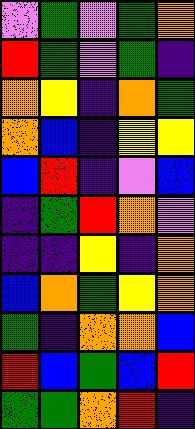[["violet", "green", "violet", "green", "orange"], ["red", "green", "violet", "green", "indigo"], ["orange", "yellow", "indigo", "orange", "green"], ["orange", "blue", "indigo", "yellow", "yellow"], ["blue", "red", "indigo", "violet", "blue"], ["indigo", "green", "red", "orange", "violet"], ["indigo", "indigo", "yellow", "indigo", "orange"], ["blue", "orange", "green", "yellow", "orange"], ["green", "indigo", "orange", "orange", "blue"], ["red", "blue", "green", "blue", "red"], ["green", "green", "orange", "red", "indigo"]]